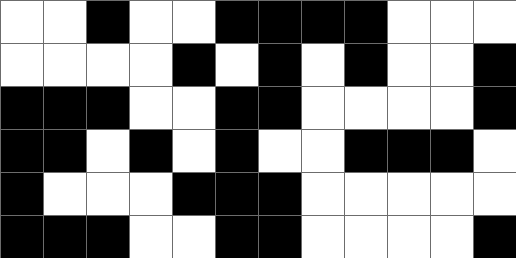[["white", "white", "black", "white", "white", "black", "black", "black", "black", "white", "white", "white"], ["white", "white", "white", "white", "black", "white", "black", "white", "black", "white", "white", "black"], ["black", "black", "black", "white", "white", "black", "black", "white", "white", "white", "white", "black"], ["black", "black", "white", "black", "white", "black", "white", "white", "black", "black", "black", "white"], ["black", "white", "white", "white", "black", "black", "black", "white", "white", "white", "white", "white"], ["black", "black", "black", "white", "white", "black", "black", "white", "white", "white", "white", "black"]]